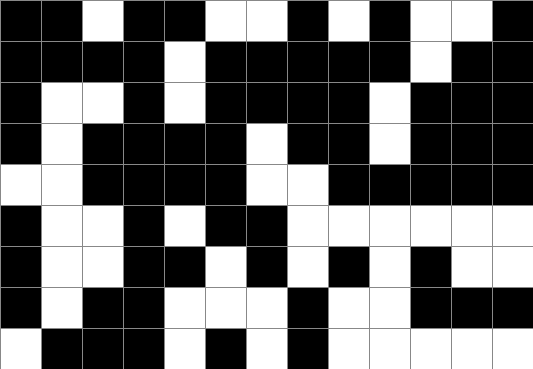[["black", "black", "white", "black", "black", "white", "white", "black", "white", "black", "white", "white", "black"], ["black", "black", "black", "black", "white", "black", "black", "black", "black", "black", "white", "black", "black"], ["black", "white", "white", "black", "white", "black", "black", "black", "black", "white", "black", "black", "black"], ["black", "white", "black", "black", "black", "black", "white", "black", "black", "white", "black", "black", "black"], ["white", "white", "black", "black", "black", "black", "white", "white", "black", "black", "black", "black", "black"], ["black", "white", "white", "black", "white", "black", "black", "white", "white", "white", "white", "white", "white"], ["black", "white", "white", "black", "black", "white", "black", "white", "black", "white", "black", "white", "white"], ["black", "white", "black", "black", "white", "white", "white", "black", "white", "white", "black", "black", "black"], ["white", "black", "black", "black", "white", "black", "white", "black", "white", "white", "white", "white", "white"]]